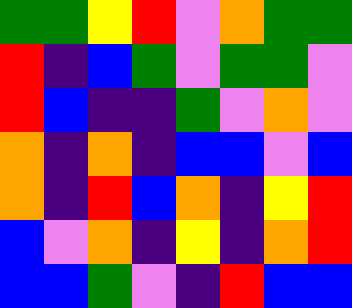[["green", "green", "yellow", "red", "violet", "orange", "green", "green"], ["red", "indigo", "blue", "green", "violet", "green", "green", "violet"], ["red", "blue", "indigo", "indigo", "green", "violet", "orange", "violet"], ["orange", "indigo", "orange", "indigo", "blue", "blue", "violet", "blue"], ["orange", "indigo", "red", "blue", "orange", "indigo", "yellow", "red"], ["blue", "violet", "orange", "indigo", "yellow", "indigo", "orange", "red"], ["blue", "blue", "green", "violet", "indigo", "red", "blue", "blue"]]